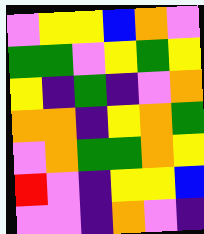[["violet", "yellow", "yellow", "blue", "orange", "violet"], ["green", "green", "violet", "yellow", "green", "yellow"], ["yellow", "indigo", "green", "indigo", "violet", "orange"], ["orange", "orange", "indigo", "yellow", "orange", "green"], ["violet", "orange", "green", "green", "orange", "yellow"], ["red", "violet", "indigo", "yellow", "yellow", "blue"], ["violet", "violet", "indigo", "orange", "violet", "indigo"]]